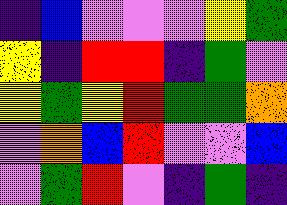[["indigo", "blue", "violet", "violet", "violet", "yellow", "green"], ["yellow", "indigo", "red", "red", "indigo", "green", "violet"], ["yellow", "green", "yellow", "red", "green", "green", "orange"], ["violet", "orange", "blue", "red", "violet", "violet", "blue"], ["violet", "green", "red", "violet", "indigo", "green", "indigo"]]